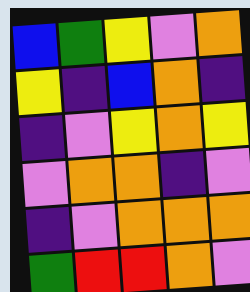[["blue", "green", "yellow", "violet", "orange"], ["yellow", "indigo", "blue", "orange", "indigo"], ["indigo", "violet", "yellow", "orange", "yellow"], ["violet", "orange", "orange", "indigo", "violet"], ["indigo", "violet", "orange", "orange", "orange"], ["green", "red", "red", "orange", "violet"]]